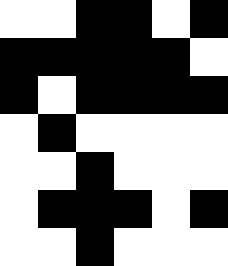[["white", "white", "black", "black", "white", "black"], ["black", "black", "black", "black", "black", "white"], ["black", "white", "black", "black", "black", "black"], ["white", "black", "white", "white", "white", "white"], ["white", "white", "black", "white", "white", "white"], ["white", "black", "black", "black", "white", "black"], ["white", "white", "black", "white", "white", "white"]]